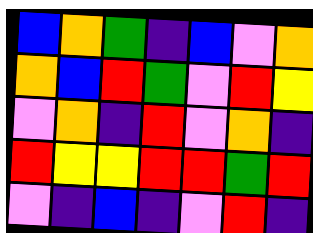[["blue", "orange", "green", "indigo", "blue", "violet", "orange"], ["orange", "blue", "red", "green", "violet", "red", "yellow"], ["violet", "orange", "indigo", "red", "violet", "orange", "indigo"], ["red", "yellow", "yellow", "red", "red", "green", "red"], ["violet", "indigo", "blue", "indigo", "violet", "red", "indigo"]]